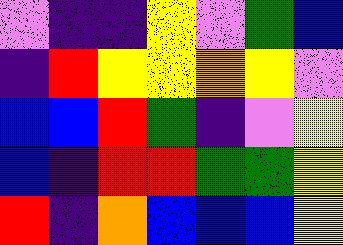[["violet", "indigo", "indigo", "yellow", "violet", "green", "blue"], ["indigo", "red", "yellow", "yellow", "orange", "yellow", "violet"], ["blue", "blue", "red", "green", "indigo", "violet", "yellow"], ["blue", "indigo", "red", "red", "green", "green", "yellow"], ["red", "indigo", "orange", "blue", "blue", "blue", "yellow"]]